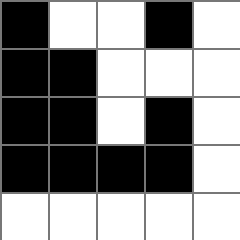[["black", "white", "white", "black", "white"], ["black", "black", "white", "white", "white"], ["black", "black", "white", "black", "white"], ["black", "black", "black", "black", "white"], ["white", "white", "white", "white", "white"]]